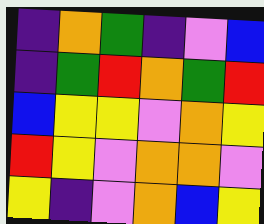[["indigo", "orange", "green", "indigo", "violet", "blue"], ["indigo", "green", "red", "orange", "green", "red"], ["blue", "yellow", "yellow", "violet", "orange", "yellow"], ["red", "yellow", "violet", "orange", "orange", "violet"], ["yellow", "indigo", "violet", "orange", "blue", "yellow"]]